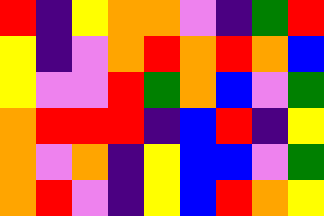[["red", "indigo", "yellow", "orange", "orange", "violet", "indigo", "green", "red"], ["yellow", "indigo", "violet", "orange", "red", "orange", "red", "orange", "blue"], ["yellow", "violet", "violet", "red", "green", "orange", "blue", "violet", "green"], ["orange", "red", "red", "red", "indigo", "blue", "red", "indigo", "yellow"], ["orange", "violet", "orange", "indigo", "yellow", "blue", "blue", "violet", "green"], ["orange", "red", "violet", "indigo", "yellow", "blue", "red", "orange", "yellow"]]